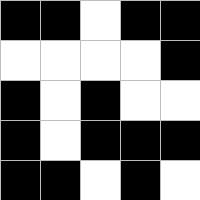[["black", "black", "white", "black", "black"], ["white", "white", "white", "white", "black"], ["black", "white", "black", "white", "white"], ["black", "white", "black", "black", "black"], ["black", "black", "white", "black", "white"]]